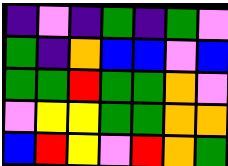[["indigo", "violet", "indigo", "green", "indigo", "green", "violet"], ["green", "indigo", "orange", "blue", "blue", "violet", "blue"], ["green", "green", "red", "green", "green", "orange", "violet"], ["violet", "yellow", "yellow", "green", "green", "orange", "orange"], ["blue", "red", "yellow", "violet", "red", "orange", "green"]]